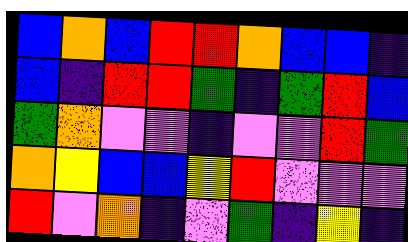[["blue", "orange", "blue", "red", "red", "orange", "blue", "blue", "indigo"], ["blue", "indigo", "red", "red", "green", "indigo", "green", "red", "blue"], ["green", "orange", "violet", "violet", "indigo", "violet", "violet", "red", "green"], ["orange", "yellow", "blue", "blue", "yellow", "red", "violet", "violet", "violet"], ["red", "violet", "orange", "indigo", "violet", "green", "indigo", "yellow", "indigo"]]